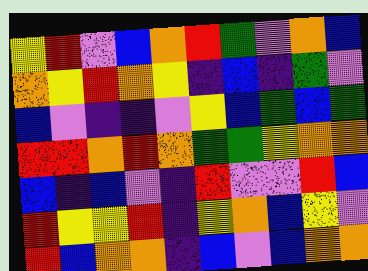[["yellow", "red", "violet", "blue", "orange", "red", "green", "violet", "orange", "blue"], ["orange", "yellow", "red", "orange", "yellow", "indigo", "blue", "indigo", "green", "violet"], ["blue", "violet", "indigo", "indigo", "violet", "yellow", "blue", "green", "blue", "green"], ["red", "red", "orange", "red", "orange", "green", "green", "yellow", "orange", "orange"], ["blue", "indigo", "blue", "violet", "indigo", "red", "violet", "violet", "red", "blue"], ["red", "yellow", "yellow", "red", "indigo", "yellow", "orange", "blue", "yellow", "violet"], ["red", "blue", "orange", "orange", "indigo", "blue", "violet", "blue", "orange", "orange"]]